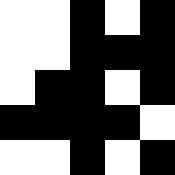[["white", "white", "black", "white", "black"], ["white", "white", "black", "black", "black"], ["white", "black", "black", "white", "black"], ["black", "black", "black", "black", "white"], ["white", "white", "black", "white", "black"]]